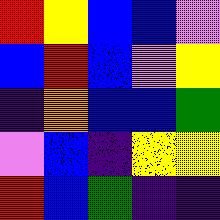[["red", "yellow", "blue", "blue", "violet"], ["blue", "red", "blue", "violet", "yellow"], ["indigo", "orange", "blue", "blue", "green"], ["violet", "blue", "indigo", "yellow", "yellow"], ["red", "blue", "green", "indigo", "indigo"]]